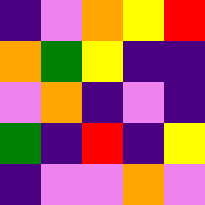[["indigo", "violet", "orange", "yellow", "red"], ["orange", "green", "yellow", "indigo", "indigo"], ["violet", "orange", "indigo", "violet", "indigo"], ["green", "indigo", "red", "indigo", "yellow"], ["indigo", "violet", "violet", "orange", "violet"]]